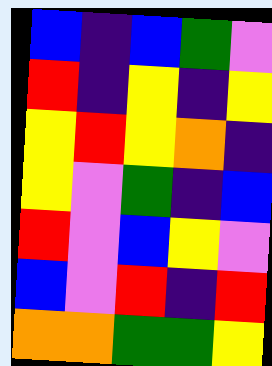[["blue", "indigo", "blue", "green", "violet"], ["red", "indigo", "yellow", "indigo", "yellow"], ["yellow", "red", "yellow", "orange", "indigo"], ["yellow", "violet", "green", "indigo", "blue"], ["red", "violet", "blue", "yellow", "violet"], ["blue", "violet", "red", "indigo", "red"], ["orange", "orange", "green", "green", "yellow"]]